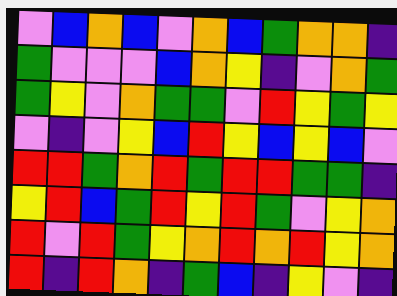[["violet", "blue", "orange", "blue", "violet", "orange", "blue", "green", "orange", "orange", "indigo"], ["green", "violet", "violet", "violet", "blue", "orange", "yellow", "indigo", "violet", "orange", "green"], ["green", "yellow", "violet", "orange", "green", "green", "violet", "red", "yellow", "green", "yellow"], ["violet", "indigo", "violet", "yellow", "blue", "red", "yellow", "blue", "yellow", "blue", "violet"], ["red", "red", "green", "orange", "red", "green", "red", "red", "green", "green", "indigo"], ["yellow", "red", "blue", "green", "red", "yellow", "red", "green", "violet", "yellow", "orange"], ["red", "violet", "red", "green", "yellow", "orange", "red", "orange", "red", "yellow", "orange"], ["red", "indigo", "red", "orange", "indigo", "green", "blue", "indigo", "yellow", "violet", "indigo"]]